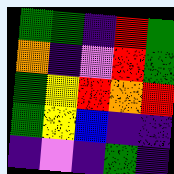[["green", "green", "indigo", "red", "green"], ["orange", "indigo", "violet", "red", "green"], ["green", "yellow", "red", "orange", "red"], ["green", "yellow", "blue", "indigo", "indigo"], ["indigo", "violet", "indigo", "green", "indigo"]]